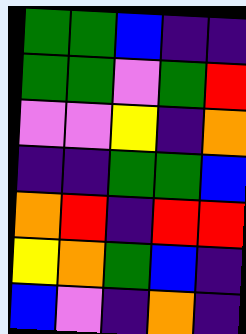[["green", "green", "blue", "indigo", "indigo"], ["green", "green", "violet", "green", "red"], ["violet", "violet", "yellow", "indigo", "orange"], ["indigo", "indigo", "green", "green", "blue"], ["orange", "red", "indigo", "red", "red"], ["yellow", "orange", "green", "blue", "indigo"], ["blue", "violet", "indigo", "orange", "indigo"]]